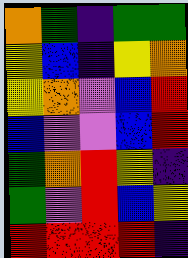[["orange", "green", "indigo", "green", "green"], ["yellow", "blue", "indigo", "yellow", "orange"], ["yellow", "orange", "violet", "blue", "red"], ["blue", "violet", "violet", "blue", "red"], ["green", "orange", "red", "yellow", "indigo"], ["green", "violet", "red", "blue", "yellow"], ["red", "red", "red", "red", "indigo"]]